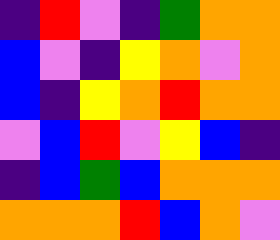[["indigo", "red", "violet", "indigo", "green", "orange", "orange"], ["blue", "violet", "indigo", "yellow", "orange", "violet", "orange"], ["blue", "indigo", "yellow", "orange", "red", "orange", "orange"], ["violet", "blue", "red", "violet", "yellow", "blue", "indigo"], ["indigo", "blue", "green", "blue", "orange", "orange", "orange"], ["orange", "orange", "orange", "red", "blue", "orange", "violet"]]